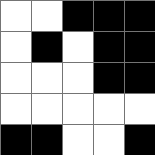[["white", "white", "black", "black", "black"], ["white", "black", "white", "black", "black"], ["white", "white", "white", "black", "black"], ["white", "white", "white", "white", "white"], ["black", "black", "white", "white", "black"]]